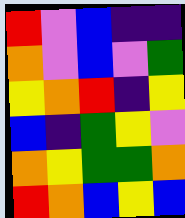[["red", "violet", "blue", "indigo", "indigo"], ["orange", "violet", "blue", "violet", "green"], ["yellow", "orange", "red", "indigo", "yellow"], ["blue", "indigo", "green", "yellow", "violet"], ["orange", "yellow", "green", "green", "orange"], ["red", "orange", "blue", "yellow", "blue"]]